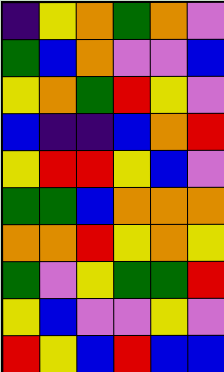[["indigo", "yellow", "orange", "green", "orange", "violet"], ["green", "blue", "orange", "violet", "violet", "blue"], ["yellow", "orange", "green", "red", "yellow", "violet"], ["blue", "indigo", "indigo", "blue", "orange", "red"], ["yellow", "red", "red", "yellow", "blue", "violet"], ["green", "green", "blue", "orange", "orange", "orange"], ["orange", "orange", "red", "yellow", "orange", "yellow"], ["green", "violet", "yellow", "green", "green", "red"], ["yellow", "blue", "violet", "violet", "yellow", "violet"], ["red", "yellow", "blue", "red", "blue", "blue"]]